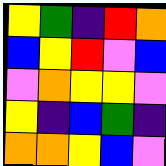[["yellow", "green", "indigo", "red", "orange"], ["blue", "yellow", "red", "violet", "blue"], ["violet", "orange", "yellow", "yellow", "violet"], ["yellow", "indigo", "blue", "green", "indigo"], ["orange", "orange", "yellow", "blue", "violet"]]